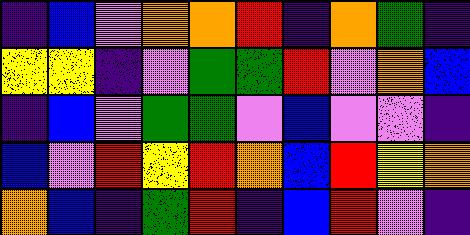[["indigo", "blue", "violet", "orange", "orange", "red", "indigo", "orange", "green", "indigo"], ["yellow", "yellow", "indigo", "violet", "green", "green", "red", "violet", "orange", "blue"], ["indigo", "blue", "violet", "green", "green", "violet", "blue", "violet", "violet", "indigo"], ["blue", "violet", "red", "yellow", "red", "orange", "blue", "red", "yellow", "orange"], ["orange", "blue", "indigo", "green", "red", "indigo", "blue", "red", "violet", "indigo"]]